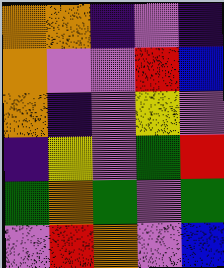[["orange", "orange", "indigo", "violet", "indigo"], ["orange", "violet", "violet", "red", "blue"], ["orange", "indigo", "violet", "yellow", "violet"], ["indigo", "yellow", "violet", "green", "red"], ["green", "orange", "green", "violet", "green"], ["violet", "red", "orange", "violet", "blue"]]